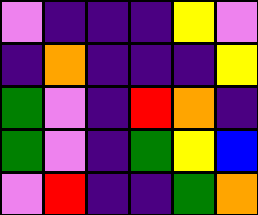[["violet", "indigo", "indigo", "indigo", "yellow", "violet"], ["indigo", "orange", "indigo", "indigo", "indigo", "yellow"], ["green", "violet", "indigo", "red", "orange", "indigo"], ["green", "violet", "indigo", "green", "yellow", "blue"], ["violet", "red", "indigo", "indigo", "green", "orange"]]